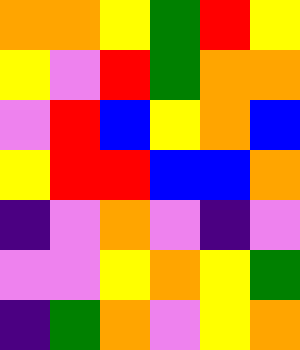[["orange", "orange", "yellow", "green", "red", "yellow"], ["yellow", "violet", "red", "green", "orange", "orange"], ["violet", "red", "blue", "yellow", "orange", "blue"], ["yellow", "red", "red", "blue", "blue", "orange"], ["indigo", "violet", "orange", "violet", "indigo", "violet"], ["violet", "violet", "yellow", "orange", "yellow", "green"], ["indigo", "green", "orange", "violet", "yellow", "orange"]]